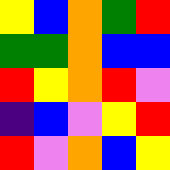[["yellow", "blue", "orange", "green", "red"], ["green", "green", "orange", "blue", "blue"], ["red", "yellow", "orange", "red", "violet"], ["indigo", "blue", "violet", "yellow", "red"], ["red", "violet", "orange", "blue", "yellow"]]